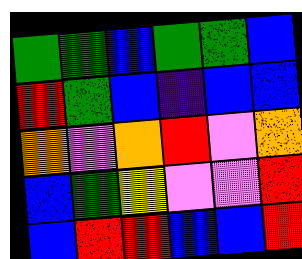[["green", "green", "blue", "green", "green", "blue"], ["red", "green", "blue", "indigo", "blue", "blue"], ["orange", "violet", "orange", "red", "violet", "orange"], ["blue", "green", "yellow", "violet", "violet", "red"], ["blue", "red", "red", "blue", "blue", "red"]]